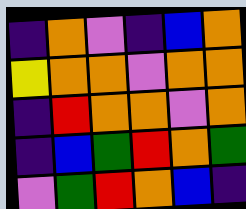[["indigo", "orange", "violet", "indigo", "blue", "orange"], ["yellow", "orange", "orange", "violet", "orange", "orange"], ["indigo", "red", "orange", "orange", "violet", "orange"], ["indigo", "blue", "green", "red", "orange", "green"], ["violet", "green", "red", "orange", "blue", "indigo"]]